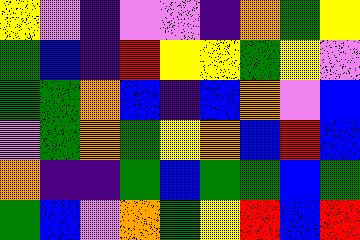[["yellow", "violet", "indigo", "violet", "violet", "indigo", "orange", "green", "yellow"], ["green", "blue", "indigo", "red", "yellow", "yellow", "green", "yellow", "violet"], ["green", "green", "orange", "blue", "indigo", "blue", "orange", "violet", "blue"], ["violet", "green", "orange", "green", "yellow", "orange", "blue", "red", "blue"], ["orange", "indigo", "indigo", "green", "blue", "green", "green", "blue", "green"], ["green", "blue", "violet", "orange", "green", "yellow", "red", "blue", "red"]]